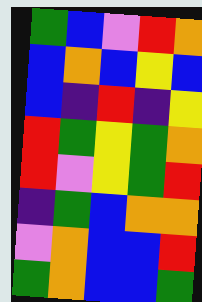[["green", "blue", "violet", "red", "orange"], ["blue", "orange", "blue", "yellow", "blue"], ["blue", "indigo", "red", "indigo", "yellow"], ["red", "green", "yellow", "green", "orange"], ["red", "violet", "yellow", "green", "red"], ["indigo", "green", "blue", "orange", "orange"], ["violet", "orange", "blue", "blue", "red"], ["green", "orange", "blue", "blue", "green"]]